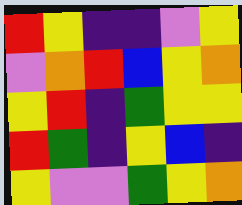[["red", "yellow", "indigo", "indigo", "violet", "yellow"], ["violet", "orange", "red", "blue", "yellow", "orange"], ["yellow", "red", "indigo", "green", "yellow", "yellow"], ["red", "green", "indigo", "yellow", "blue", "indigo"], ["yellow", "violet", "violet", "green", "yellow", "orange"]]